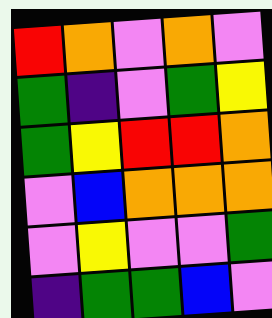[["red", "orange", "violet", "orange", "violet"], ["green", "indigo", "violet", "green", "yellow"], ["green", "yellow", "red", "red", "orange"], ["violet", "blue", "orange", "orange", "orange"], ["violet", "yellow", "violet", "violet", "green"], ["indigo", "green", "green", "blue", "violet"]]